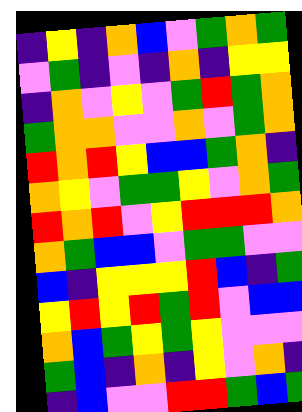[["indigo", "yellow", "indigo", "orange", "blue", "violet", "green", "orange", "green"], ["violet", "green", "indigo", "violet", "indigo", "orange", "indigo", "yellow", "yellow"], ["indigo", "orange", "violet", "yellow", "violet", "green", "red", "green", "orange"], ["green", "orange", "orange", "violet", "violet", "orange", "violet", "green", "orange"], ["red", "orange", "red", "yellow", "blue", "blue", "green", "orange", "indigo"], ["orange", "yellow", "violet", "green", "green", "yellow", "violet", "orange", "green"], ["red", "orange", "red", "violet", "yellow", "red", "red", "red", "orange"], ["orange", "green", "blue", "blue", "violet", "green", "green", "violet", "violet"], ["blue", "indigo", "yellow", "yellow", "yellow", "red", "blue", "indigo", "green"], ["yellow", "red", "yellow", "red", "green", "red", "violet", "blue", "blue"], ["orange", "blue", "green", "yellow", "green", "yellow", "violet", "violet", "violet"], ["green", "blue", "indigo", "orange", "indigo", "yellow", "violet", "orange", "indigo"], ["indigo", "blue", "violet", "violet", "red", "red", "green", "blue", "green"]]